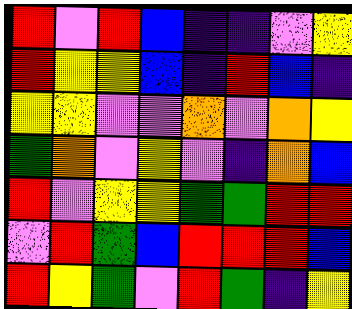[["red", "violet", "red", "blue", "indigo", "indigo", "violet", "yellow"], ["red", "yellow", "yellow", "blue", "indigo", "red", "blue", "indigo"], ["yellow", "yellow", "violet", "violet", "orange", "violet", "orange", "yellow"], ["green", "orange", "violet", "yellow", "violet", "indigo", "orange", "blue"], ["red", "violet", "yellow", "yellow", "green", "green", "red", "red"], ["violet", "red", "green", "blue", "red", "red", "red", "blue"], ["red", "yellow", "green", "violet", "red", "green", "indigo", "yellow"]]